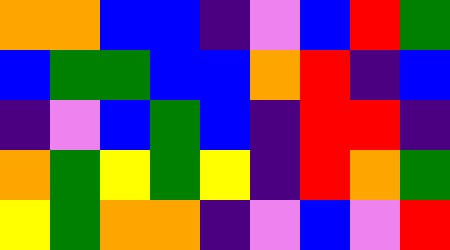[["orange", "orange", "blue", "blue", "indigo", "violet", "blue", "red", "green"], ["blue", "green", "green", "blue", "blue", "orange", "red", "indigo", "blue"], ["indigo", "violet", "blue", "green", "blue", "indigo", "red", "red", "indigo"], ["orange", "green", "yellow", "green", "yellow", "indigo", "red", "orange", "green"], ["yellow", "green", "orange", "orange", "indigo", "violet", "blue", "violet", "red"]]